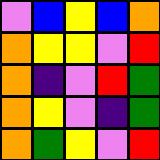[["violet", "blue", "yellow", "blue", "orange"], ["orange", "yellow", "yellow", "violet", "red"], ["orange", "indigo", "violet", "red", "green"], ["orange", "yellow", "violet", "indigo", "green"], ["orange", "green", "yellow", "violet", "red"]]